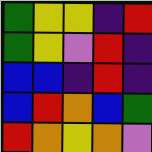[["green", "yellow", "yellow", "indigo", "red"], ["green", "yellow", "violet", "red", "indigo"], ["blue", "blue", "indigo", "red", "indigo"], ["blue", "red", "orange", "blue", "green"], ["red", "orange", "yellow", "orange", "violet"]]